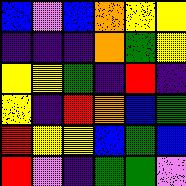[["blue", "violet", "blue", "orange", "yellow", "yellow"], ["indigo", "indigo", "indigo", "orange", "green", "yellow"], ["yellow", "yellow", "green", "indigo", "red", "indigo"], ["yellow", "indigo", "red", "orange", "blue", "green"], ["red", "yellow", "yellow", "blue", "green", "blue"], ["red", "violet", "indigo", "green", "green", "violet"]]